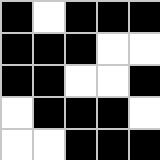[["black", "white", "black", "black", "black"], ["black", "black", "black", "white", "white"], ["black", "black", "white", "white", "black"], ["white", "black", "black", "black", "white"], ["white", "white", "black", "black", "black"]]